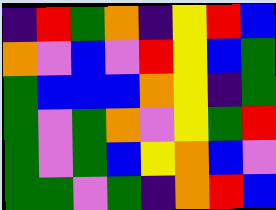[["indigo", "red", "green", "orange", "indigo", "yellow", "red", "blue"], ["orange", "violet", "blue", "violet", "red", "yellow", "blue", "green"], ["green", "blue", "blue", "blue", "orange", "yellow", "indigo", "green"], ["green", "violet", "green", "orange", "violet", "yellow", "green", "red"], ["green", "violet", "green", "blue", "yellow", "orange", "blue", "violet"], ["green", "green", "violet", "green", "indigo", "orange", "red", "blue"]]